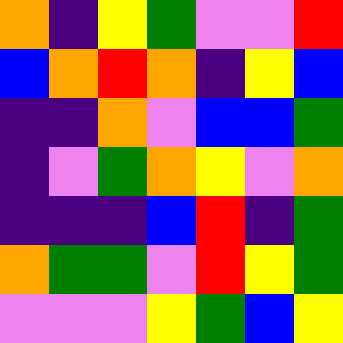[["orange", "indigo", "yellow", "green", "violet", "violet", "red"], ["blue", "orange", "red", "orange", "indigo", "yellow", "blue"], ["indigo", "indigo", "orange", "violet", "blue", "blue", "green"], ["indigo", "violet", "green", "orange", "yellow", "violet", "orange"], ["indigo", "indigo", "indigo", "blue", "red", "indigo", "green"], ["orange", "green", "green", "violet", "red", "yellow", "green"], ["violet", "violet", "violet", "yellow", "green", "blue", "yellow"]]